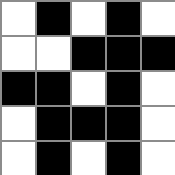[["white", "black", "white", "black", "white"], ["white", "white", "black", "black", "black"], ["black", "black", "white", "black", "white"], ["white", "black", "black", "black", "white"], ["white", "black", "white", "black", "white"]]